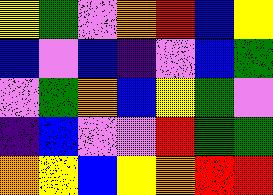[["yellow", "green", "violet", "orange", "red", "blue", "yellow"], ["blue", "violet", "blue", "indigo", "violet", "blue", "green"], ["violet", "green", "orange", "blue", "yellow", "green", "violet"], ["indigo", "blue", "violet", "violet", "red", "green", "green"], ["orange", "yellow", "blue", "yellow", "orange", "red", "red"]]